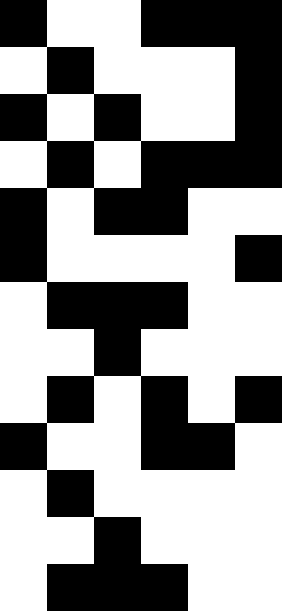[["black", "white", "white", "black", "black", "black"], ["white", "black", "white", "white", "white", "black"], ["black", "white", "black", "white", "white", "black"], ["white", "black", "white", "black", "black", "black"], ["black", "white", "black", "black", "white", "white"], ["black", "white", "white", "white", "white", "black"], ["white", "black", "black", "black", "white", "white"], ["white", "white", "black", "white", "white", "white"], ["white", "black", "white", "black", "white", "black"], ["black", "white", "white", "black", "black", "white"], ["white", "black", "white", "white", "white", "white"], ["white", "white", "black", "white", "white", "white"], ["white", "black", "black", "black", "white", "white"]]